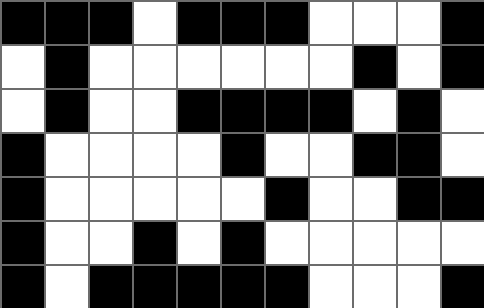[["black", "black", "black", "white", "black", "black", "black", "white", "white", "white", "black"], ["white", "black", "white", "white", "white", "white", "white", "white", "black", "white", "black"], ["white", "black", "white", "white", "black", "black", "black", "black", "white", "black", "white"], ["black", "white", "white", "white", "white", "black", "white", "white", "black", "black", "white"], ["black", "white", "white", "white", "white", "white", "black", "white", "white", "black", "black"], ["black", "white", "white", "black", "white", "black", "white", "white", "white", "white", "white"], ["black", "white", "black", "black", "black", "black", "black", "white", "white", "white", "black"]]